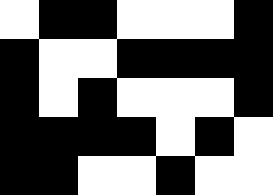[["white", "black", "black", "white", "white", "white", "black"], ["black", "white", "white", "black", "black", "black", "black"], ["black", "white", "black", "white", "white", "white", "black"], ["black", "black", "black", "black", "white", "black", "white"], ["black", "black", "white", "white", "black", "white", "white"]]